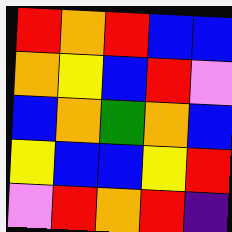[["red", "orange", "red", "blue", "blue"], ["orange", "yellow", "blue", "red", "violet"], ["blue", "orange", "green", "orange", "blue"], ["yellow", "blue", "blue", "yellow", "red"], ["violet", "red", "orange", "red", "indigo"]]